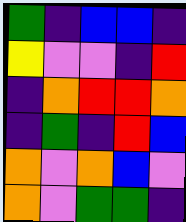[["green", "indigo", "blue", "blue", "indigo"], ["yellow", "violet", "violet", "indigo", "red"], ["indigo", "orange", "red", "red", "orange"], ["indigo", "green", "indigo", "red", "blue"], ["orange", "violet", "orange", "blue", "violet"], ["orange", "violet", "green", "green", "indigo"]]